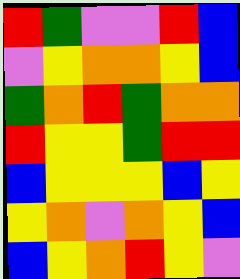[["red", "green", "violet", "violet", "red", "blue"], ["violet", "yellow", "orange", "orange", "yellow", "blue"], ["green", "orange", "red", "green", "orange", "orange"], ["red", "yellow", "yellow", "green", "red", "red"], ["blue", "yellow", "yellow", "yellow", "blue", "yellow"], ["yellow", "orange", "violet", "orange", "yellow", "blue"], ["blue", "yellow", "orange", "red", "yellow", "violet"]]